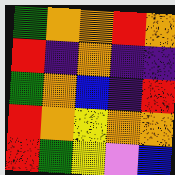[["green", "orange", "orange", "red", "orange"], ["red", "indigo", "orange", "indigo", "indigo"], ["green", "orange", "blue", "indigo", "red"], ["red", "orange", "yellow", "orange", "orange"], ["red", "green", "yellow", "violet", "blue"]]